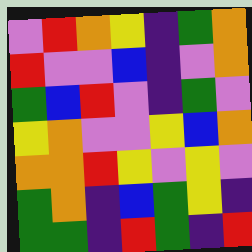[["violet", "red", "orange", "yellow", "indigo", "green", "orange"], ["red", "violet", "violet", "blue", "indigo", "violet", "orange"], ["green", "blue", "red", "violet", "indigo", "green", "violet"], ["yellow", "orange", "violet", "violet", "yellow", "blue", "orange"], ["orange", "orange", "red", "yellow", "violet", "yellow", "violet"], ["green", "orange", "indigo", "blue", "green", "yellow", "indigo"], ["green", "green", "indigo", "red", "green", "indigo", "red"]]